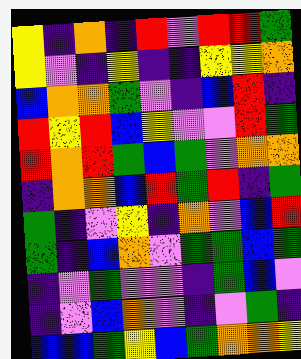[["yellow", "indigo", "orange", "indigo", "red", "violet", "red", "red", "green"], ["yellow", "violet", "indigo", "yellow", "indigo", "indigo", "yellow", "yellow", "orange"], ["blue", "orange", "orange", "green", "violet", "indigo", "blue", "red", "indigo"], ["red", "yellow", "red", "blue", "yellow", "violet", "violet", "red", "green"], ["red", "orange", "red", "green", "blue", "green", "violet", "orange", "orange"], ["indigo", "orange", "orange", "blue", "red", "green", "red", "indigo", "green"], ["green", "indigo", "violet", "yellow", "indigo", "orange", "violet", "blue", "red"], ["green", "indigo", "blue", "orange", "violet", "green", "green", "blue", "green"], ["indigo", "violet", "green", "violet", "violet", "indigo", "green", "blue", "violet"], ["indigo", "violet", "blue", "orange", "violet", "indigo", "violet", "green", "indigo"], ["blue", "blue", "green", "yellow", "blue", "green", "orange", "orange", "yellow"]]